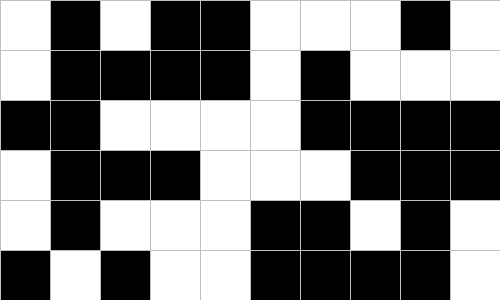[["white", "black", "white", "black", "black", "white", "white", "white", "black", "white"], ["white", "black", "black", "black", "black", "white", "black", "white", "white", "white"], ["black", "black", "white", "white", "white", "white", "black", "black", "black", "black"], ["white", "black", "black", "black", "white", "white", "white", "black", "black", "black"], ["white", "black", "white", "white", "white", "black", "black", "white", "black", "white"], ["black", "white", "black", "white", "white", "black", "black", "black", "black", "white"]]